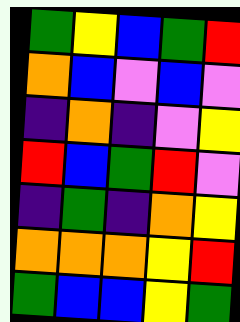[["green", "yellow", "blue", "green", "red"], ["orange", "blue", "violet", "blue", "violet"], ["indigo", "orange", "indigo", "violet", "yellow"], ["red", "blue", "green", "red", "violet"], ["indigo", "green", "indigo", "orange", "yellow"], ["orange", "orange", "orange", "yellow", "red"], ["green", "blue", "blue", "yellow", "green"]]